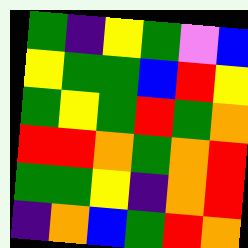[["green", "indigo", "yellow", "green", "violet", "blue"], ["yellow", "green", "green", "blue", "red", "yellow"], ["green", "yellow", "green", "red", "green", "orange"], ["red", "red", "orange", "green", "orange", "red"], ["green", "green", "yellow", "indigo", "orange", "red"], ["indigo", "orange", "blue", "green", "red", "orange"]]